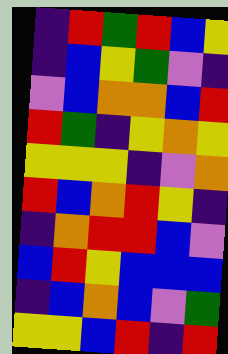[["indigo", "red", "green", "red", "blue", "yellow"], ["indigo", "blue", "yellow", "green", "violet", "indigo"], ["violet", "blue", "orange", "orange", "blue", "red"], ["red", "green", "indigo", "yellow", "orange", "yellow"], ["yellow", "yellow", "yellow", "indigo", "violet", "orange"], ["red", "blue", "orange", "red", "yellow", "indigo"], ["indigo", "orange", "red", "red", "blue", "violet"], ["blue", "red", "yellow", "blue", "blue", "blue"], ["indigo", "blue", "orange", "blue", "violet", "green"], ["yellow", "yellow", "blue", "red", "indigo", "red"]]